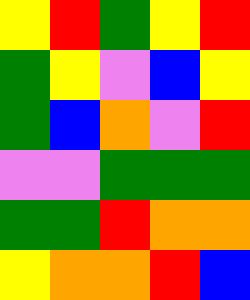[["yellow", "red", "green", "yellow", "red"], ["green", "yellow", "violet", "blue", "yellow"], ["green", "blue", "orange", "violet", "red"], ["violet", "violet", "green", "green", "green"], ["green", "green", "red", "orange", "orange"], ["yellow", "orange", "orange", "red", "blue"]]